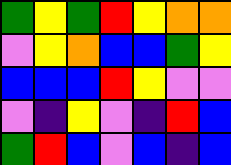[["green", "yellow", "green", "red", "yellow", "orange", "orange"], ["violet", "yellow", "orange", "blue", "blue", "green", "yellow"], ["blue", "blue", "blue", "red", "yellow", "violet", "violet"], ["violet", "indigo", "yellow", "violet", "indigo", "red", "blue"], ["green", "red", "blue", "violet", "blue", "indigo", "blue"]]